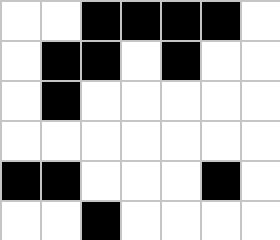[["white", "white", "black", "black", "black", "black", "white"], ["white", "black", "black", "white", "black", "white", "white"], ["white", "black", "white", "white", "white", "white", "white"], ["white", "white", "white", "white", "white", "white", "white"], ["black", "black", "white", "white", "white", "black", "white"], ["white", "white", "black", "white", "white", "white", "white"]]